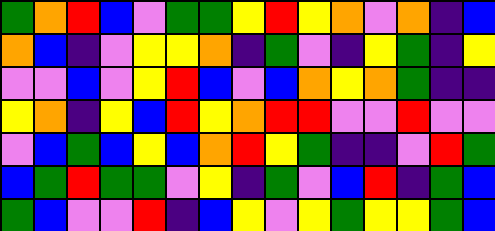[["green", "orange", "red", "blue", "violet", "green", "green", "yellow", "red", "yellow", "orange", "violet", "orange", "indigo", "blue"], ["orange", "blue", "indigo", "violet", "yellow", "yellow", "orange", "indigo", "green", "violet", "indigo", "yellow", "green", "indigo", "yellow"], ["violet", "violet", "blue", "violet", "yellow", "red", "blue", "violet", "blue", "orange", "yellow", "orange", "green", "indigo", "indigo"], ["yellow", "orange", "indigo", "yellow", "blue", "red", "yellow", "orange", "red", "red", "violet", "violet", "red", "violet", "violet"], ["violet", "blue", "green", "blue", "yellow", "blue", "orange", "red", "yellow", "green", "indigo", "indigo", "violet", "red", "green"], ["blue", "green", "red", "green", "green", "violet", "yellow", "indigo", "green", "violet", "blue", "red", "indigo", "green", "blue"], ["green", "blue", "violet", "violet", "red", "indigo", "blue", "yellow", "violet", "yellow", "green", "yellow", "yellow", "green", "blue"]]